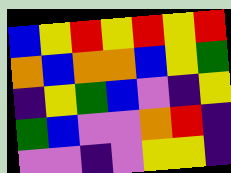[["blue", "yellow", "red", "yellow", "red", "yellow", "red"], ["orange", "blue", "orange", "orange", "blue", "yellow", "green"], ["indigo", "yellow", "green", "blue", "violet", "indigo", "yellow"], ["green", "blue", "violet", "violet", "orange", "red", "indigo"], ["violet", "violet", "indigo", "violet", "yellow", "yellow", "indigo"]]